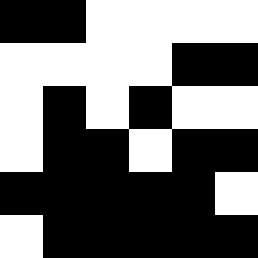[["black", "black", "white", "white", "white", "white"], ["white", "white", "white", "white", "black", "black"], ["white", "black", "white", "black", "white", "white"], ["white", "black", "black", "white", "black", "black"], ["black", "black", "black", "black", "black", "white"], ["white", "black", "black", "black", "black", "black"]]